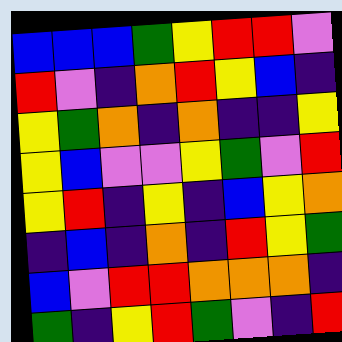[["blue", "blue", "blue", "green", "yellow", "red", "red", "violet"], ["red", "violet", "indigo", "orange", "red", "yellow", "blue", "indigo"], ["yellow", "green", "orange", "indigo", "orange", "indigo", "indigo", "yellow"], ["yellow", "blue", "violet", "violet", "yellow", "green", "violet", "red"], ["yellow", "red", "indigo", "yellow", "indigo", "blue", "yellow", "orange"], ["indigo", "blue", "indigo", "orange", "indigo", "red", "yellow", "green"], ["blue", "violet", "red", "red", "orange", "orange", "orange", "indigo"], ["green", "indigo", "yellow", "red", "green", "violet", "indigo", "red"]]